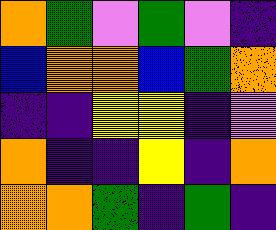[["orange", "green", "violet", "green", "violet", "indigo"], ["blue", "orange", "orange", "blue", "green", "orange"], ["indigo", "indigo", "yellow", "yellow", "indigo", "violet"], ["orange", "indigo", "indigo", "yellow", "indigo", "orange"], ["orange", "orange", "green", "indigo", "green", "indigo"]]